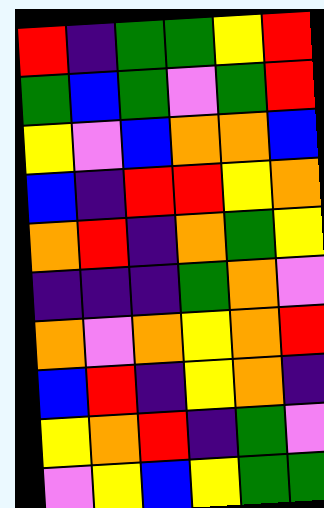[["red", "indigo", "green", "green", "yellow", "red"], ["green", "blue", "green", "violet", "green", "red"], ["yellow", "violet", "blue", "orange", "orange", "blue"], ["blue", "indigo", "red", "red", "yellow", "orange"], ["orange", "red", "indigo", "orange", "green", "yellow"], ["indigo", "indigo", "indigo", "green", "orange", "violet"], ["orange", "violet", "orange", "yellow", "orange", "red"], ["blue", "red", "indigo", "yellow", "orange", "indigo"], ["yellow", "orange", "red", "indigo", "green", "violet"], ["violet", "yellow", "blue", "yellow", "green", "green"]]